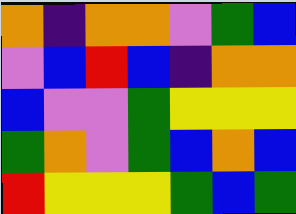[["orange", "indigo", "orange", "orange", "violet", "green", "blue"], ["violet", "blue", "red", "blue", "indigo", "orange", "orange"], ["blue", "violet", "violet", "green", "yellow", "yellow", "yellow"], ["green", "orange", "violet", "green", "blue", "orange", "blue"], ["red", "yellow", "yellow", "yellow", "green", "blue", "green"]]